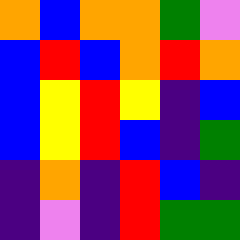[["orange", "blue", "orange", "orange", "green", "violet"], ["blue", "red", "blue", "orange", "red", "orange"], ["blue", "yellow", "red", "yellow", "indigo", "blue"], ["blue", "yellow", "red", "blue", "indigo", "green"], ["indigo", "orange", "indigo", "red", "blue", "indigo"], ["indigo", "violet", "indigo", "red", "green", "green"]]